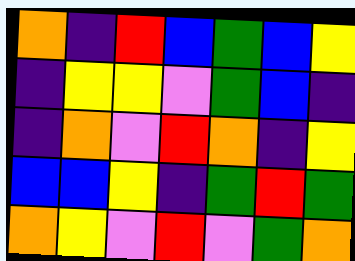[["orange", "indigo", "red", "blue", "green", "blue", "yellow"], ["indigo", "yellow", "yellow", "violet", "green", "blue", "indigo"], ["indigo", "orange", "violet", "red", "orange", "indigo", "yellow"], ["blue", "blue", "yellow", "indigo", "green", "red", "green"], ["orange", "yellow", "violet", "red", "violet", "green", "orange"]]